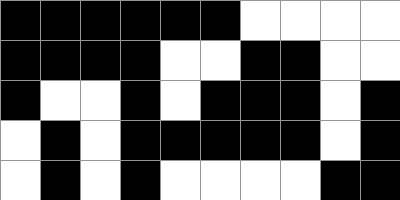[["black", "black", "black", "black", "black", "black", "white", "white", "white", "white"], ["black", "black", "black", "black", "white", "white", "black", "black", "white", "white"], ["black", "white", "white", "black", "white", "black", "black", "black", "white", "black"], ["white", "black", "white", "black", "black", "black", "black", "black", "white", "black"], ["white", "black", "white", "black", "white", "white", "white", "white", "black", "black"]]